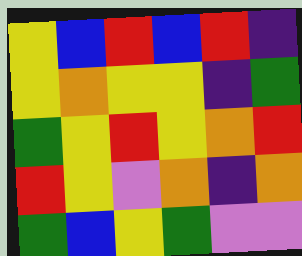[["yellow", "blue", "red", "blue", "red", "indigo"], ["yellow", "orange", "yellow", "yellow", "indigo", "green"], ["green", "yellow", "red", "yellow", "orange", "red"], ["red", "yellow", "violet", "orange", "indigo", "orange"], ["green", "blue", "yellow", "green", "violet", "violet"]]